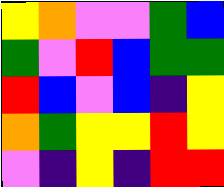[["yellow", "orange", "violet", "violet", "green", "blue"], ["green", "violet", "red", "blue", "green", "green"], ["red", "blue", "violet", "blue", "indigo", "yellow"], ["orange", "green", "yellow", "yellow", "red", "yellow"], ["violet", "indigo", "yellow", "indigo", "red", "red"]]